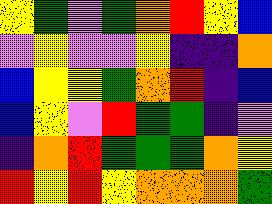[["yellow", "green", "violet", "green", "orange", "red", "yellow", "blue"], ["violet", "yellow", "violet", "violet", "yellow", "indigo", "indigo", "orange"], ["blue", "yellow", "yellow", "green", "orange", "red", "indigo", "blue"], ["blue", "yellow", "violet", "red", "green", "green", "indigo", "violet"], ["indigo", "orange", "red", "green", "green", "green", "orange", "yellow"], ["red", "yellow", "red", "yellow", "orange", "orange", "orange", "green"]]